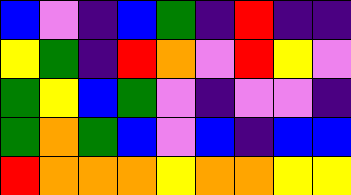[["blue", "violet", "indigo", "blue", "green", "indigo", "red", "indigo", "indigo"], ["yellow", "green", "indigo", "red", "orange", "violet", "red", "yellow", "violet"], ["green", "yellow", "blue", "green", "violet", "indigo", "violet", "violet", "indigo"], ["green", "orange", "green", "blue", "violet", "blue", "indigo", "blue", "blue"], ["red", "orange", "orange", "orange", "yellow", "orange", "orange", "yellow", "yellow"]]